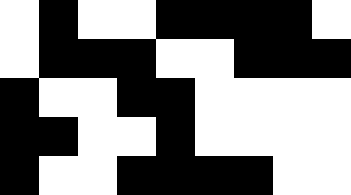[["white", "black", "white", "white", "black", "black", "black", "black", "white"], ["white", "black", "black", "black", "white", "white", "black", "black", "black"], ["black", "white", "white", "black", "black", "white", "white", "white", "white"], ["black", "black", "white", "white", "black", "white", "white", "white", "white"], ["black", "white", "white", "black", "black", "black", "black", "white", "white"]]